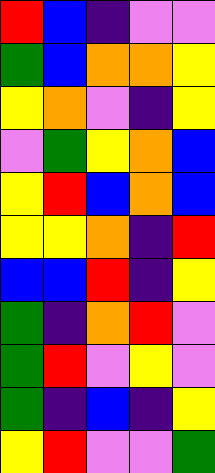[["red", "blue", "indigo", "violet", "violet"], ["green", "blue", "orange", "orange", "yellow"], ["yellow", "orange", "violet", "indigo", "yellow"], ["violet", "green", "yellow", "orange", "blue"], ["yellow", "red", "blue", "orange", "blue"], ["yellow", "yellow", "orange", "indigo", "red"], ["blue", "blue", "red", "indigo", "yellow"], ["green", "indigo", "orange", "red", "violet"], ["green", "red", "violet", "yellow", "violet"], ["green", "indigo", "blue", "indigo", "yellow"], ["yellow", "red", "violet", "violet", "green"]]